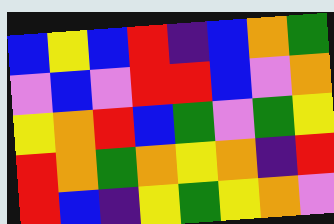[["blue", "yellow", "blue", "red", "indigo", "blue", "orange", "green"], ["violet", "blue", "violet", "red", "red", "blue", "violet", "orange"], ["yellow", "orange", "red", "blue", "green", "violet", "green", "yellow"], ["red", "orange", "green", "orange", "yellow", "orange", "indigo", "red"], ["red", "blue", "indigo", "yellow", "green", "yellow", "orange", "violet"]]